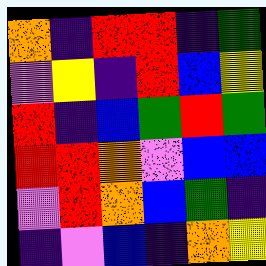[["orange", "indigo", "red", "red", "indigo", "green"], ["violet", "yellow", "indigo", "red", "blue", "yellow"], ["red", "indigo", "blue", "green", "red", "green"], ["red", "red", "orange", "violet", "blue", "blue"], ["violet", "red", "orange", "blue", "green", "indigo"], ["indigo", "violet", "blue", "indigo", "orange", "yellow"]]